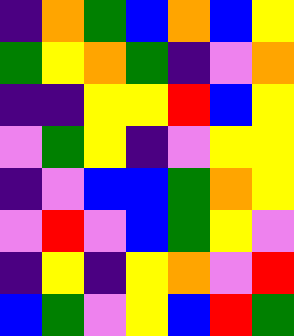[["indigo", "orange", "green", "blue", "orange", "blue", "yellow"], ["green", "yellow", "orange", "green", "indigo", "violet", "orange"], ["indigo", "indigo", "yellow", "yellow", "red", "blue", "yellow"], ["violet", "green", "yellow", "indigo", "violet", "yellow", "yellow"], ["indigo", "violet", "blue", "blue", "green", "orange", "yellow"], ["violet", "red", "violet", "blue", "green", "yellow", "violet"], ["indigo", "yellow", "indigo", "yellow", "orange", "violet", "red"], ["blue", "green", "violet", "yellow", "blue", "red", "green"]]